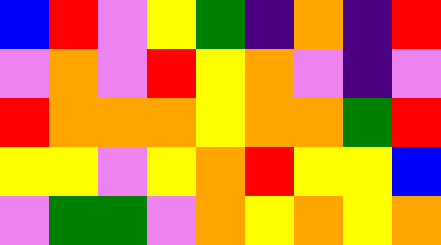[["blue", "red", "violet", "yellow", "green", "indigo", "orange", "indigo", "red"], ["violet", "orange", "violet", "red", "yellow", "orange", "violet", "indigo", "violet"], ["red", "orange", "orange", "orange", "yellow", "orange", "orange", "green", "red"], ["yellow", "yellow", "violet", "yellow", "orange", "red", "yellow", "yellow", "blue"], ["violet", "green", "green", "violet", "orange", "yellow", "orange", "yellow", "orange"]]